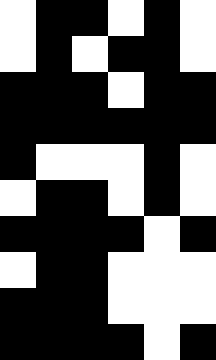[["white", "black", "black", "white", "black", "white"], ["white", "black", "white", "black", "black", "white"], ["black", "black", "black", "white", "black", "black"], ["black", "black", "black", "black", "black", "black"], ["black", "white", "white", "white", "black", "white"], ["white", "black", "black", "white", "black", "white"], ["black", "black", "black", "black", "white", "black"], ["white", "black", "black", "white", "white", "white"], ["black", "black", "black", "white", "white", "white"], ["black", "black", "black", "black", "white", "black"]]